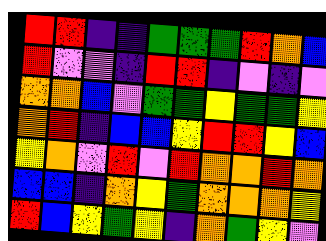[["red", "red", "indigo", "indigo", "green", "green", "green", "red", "orange", "blue"], ["red", "violet", "violet", "indigo", "red", "red", "indigo", "violet", "indigo", "violet"], ["orange", "orange", "blue", "violet", "green", "green", "yellow", "green", "green", "yellow"], ["orange", "red", "indigo", "blue", "blue", "yellow", "red", "red", "yellow", "blue"], ["yellow", "orange", "violet", "red", "violet", "red", "orange", "orange", "red", "orange"], ["blue", "blue", "indigo", "orange", "yellow", "green", "orange", "orange", "orange", "yellow"], ["red", "blue", "yellow", "green", "yellow", "indigo", "orange", "green", "yellow", "violet"]]